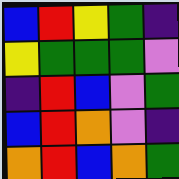[["blue", "red", "yellow", "green", "indigo"], ["yellow", "green", "green", "green", "violet"], ["indigo", "red", "blue", "violet", "green"], ["blue", "red", "orange", "violet", "indigo"], ["orange", "red", "blue", "orange", "green"]]